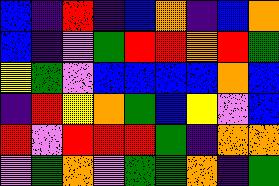[["blue", "indigo", "red", "indigo", "blue", "orange", "indigo", "blue", "orange"], ["blue", "indigo", "violet", "green", "red", "red", "orange", "red", "green"], ["yellow", "green", "violet", "blue", "blue", "blue", "blue", "orange", "blue"], ["indigo", "red", "yellow", "orange", "green", "blue", "yellow", "violet", "blue"], ["red", "violet", "red", "red", "red", "green", "indigo", "orange", "orange"], ["violet", "green", "orange", "violet", "green", "green", "orange", "indigo", "green"]]